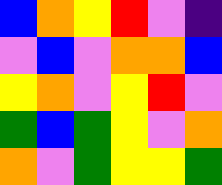[["blue", "orange", "yellow", "red", "violet", "indigo"], ["violet", "blue", "violet", "orange", "orange", "blue"], ["yellow", "orange", "violet", "yellow", "red", "violet"], ["green", "blue", "green", "yellow", "violet", "orange"], ["orange", "violet", "green", "yellow", "yellow", "green"]]